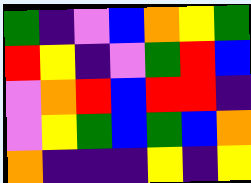[["green", "indigo", "violet", "blue", "orange", "yellow", "green"], ["red", "yellow", "indigo", "violet", "green", "red", "blue"], ["violet", "orange", "red", "blue", "red", "red", "indigo"], ["violet", "yellow", "green", "blue", "green", "blue", "orange"], ["orange", "indigo", "indigo", "indigo", "yellow", "indigo", "yellow"]]